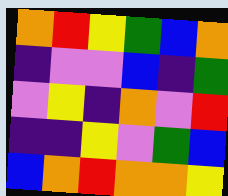[["orange", "red", "yellow", "green", "blue", "orange"], ["indigo", "violet", "violet", "blue", "indigo", "green"], ["violet", "yellow", "indigo", "orange", "violet", "red"], ["indigo", "indigo", "yellow", "violet", "green", "blue"], ["blue", "orange", "red", "orange", "orange", "yellow"]]